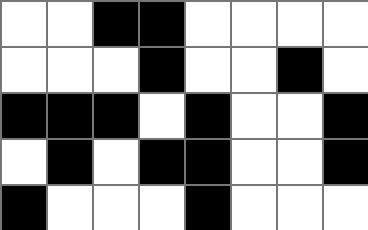[["white", "white", "black", "black", "white", "white", "white", "white"], ["white", "white", "white", "black", "white", "white", "black", "white"], ["black", "black", "black", "white", "black", "white", "white", "black"], ["white", "black", "white", "black", "black", "white", "white", "black"], ["black", "white", "white", "white", "black", "white", "white", "white"]]